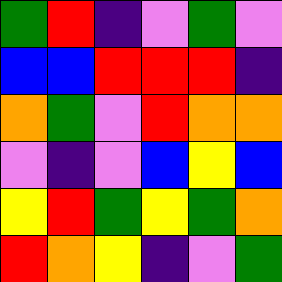[["green", "red", "indigo", "violet", "green", "violet"], ["blue", "blue", "red", "red", "red", "indigo"], ["orange", "green", "violet", "red", "orange", "orange"], ["violet", "indigo", "violet", "blue", "yellow", "blue"], ["yellow", "red", "green", "yellow", "green", "orange"], ["red", "orange", "yellow", "indigo", "violet", "green"]]